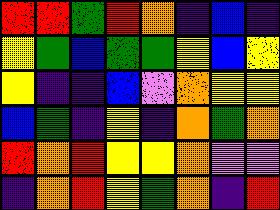[["red", "red", "green", "red", "orange", "indigo", "blue", "indigo"], ["yellow", "green", "blue", "green", "green", "yellow", "blue", "yellow"], ["yellow", "indigo", "indigo", "blue", "violet", "orange", "yellow", "yellow"], ["blue", "green", "indigo", "yellow", "indigo", "orange", "green", "orange"], ["red", "orange", "red", "yellow", "yellow", "orange", "violet", "violet"], ["indigo", "orange", "red", "yellow", "green", "orange", "indigo", "red"]]